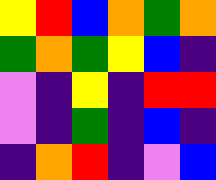[["yellow", "red", "blue", "orange", "green", "orange"], ["green", "orange", "green", "yellow", "blue", "indigo"], ["violet", "indigo", "yellow", "indigo", "red", "red"], ["violet", "indigo", "green", "indigo", "blue", "indigo"], ["indigo", "orange", "red", "indigo", "violet", "blue"]]